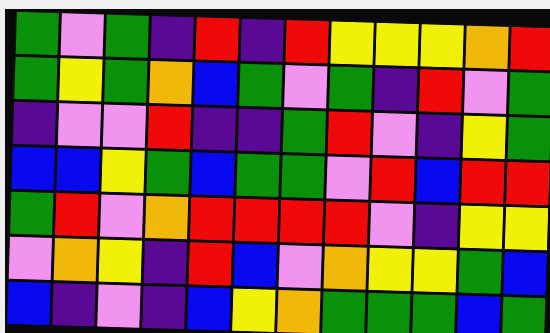[["green", "violet", "green", "indigo", "red", "indigo", "red", "yellow", "yellow", "yellow", "orange", "red"], ["green", "yellow", "green", "orange", "blue", "green", "violet", "green", "indigo", "red", "violet", "green"], ["indigo", "violet", "violet", "red", "indigo", "indigo", "green", "red", "violet", "indigo", "yellow", "green"], ["blue", "blue", "yellow", "green", "blue", "green", "green", "violet", "red", "blue", "red", "red"], ["green", "red", "violet", "orange", "red", "red", "red", "red", "violet", "indigo", "yellow", "yellow"], ["violet", "orange", "yellow", "indigo", "red", "blue", "violet", "orange", "yellow", "yellow", "green", "blue"], ["blue", "indigo", "violet", "indigo", "blue", "yellow", "orange", "green", "green", "green", "blue", "green"]]